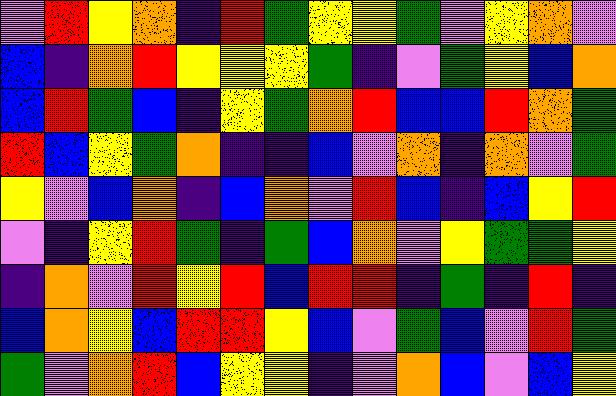[["violet", "red", "yellow", "orange", "indigo", "red", "green", "yellow", "yellow", "green", "violet", "yellow", "orange", "violet"], ["blue", "indigo", "orange", "red", "yellow", "yellow", "yellow", "green", "indigo", "violet", "green", "yellow", "blue", "orange"], ["blue", "red", "green", "blue", "indigo", "yellow", "green", "orange", "red", "blue", "blue", "red", "orange", "green"], ["red", "blue", "yellow", "green", "orange", "indigo", "indigo", "blue", "violet", "orange", "indigo", "orange", "violet", "green"], ["yellow", "violet", "blue", "orange", "indigo", "blue", "orange", "violet", "red", "blue", "indigo", "blue", "yellow", "red"], ["violet", "indigo", "yellow", "red", "green", "indigo", "green", "blue", "orange", "violet", "yellow", "green", "green", "yellow"], ["indigo", "orange", "violet", "red", "yellow", "red", "blue", "red", "red", "indigo", "green", "indigo", "red", "indigo"], ["blue", "orange", "yellow", "blue", "red", "red", "yellow", "blue", "violet", "green", "blue", "violet", "red", "green"], ["green", "violet", "orange", "red", "blue", "yellow", "yellow", "indigo", "violet", "orange", "blue", "violet", "blue", "yellow"]]